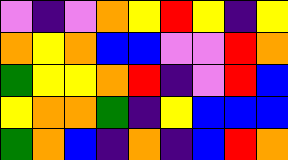[["violet", "indigo", "violet", "orange", "yellow", "red", "yellow", "indigo", "yellow"], ["orange", "yellow", "orange", "blue", "blue", "violet", "violet", "red", "orange"], ["green", "yellow", "yellow", "orange", "red", "indigo", "violet", "red", "blue"], ["yellow", "orange", "orange", "green", "indigo", "yellow", "blue", "blue", "blue"], ["green", "orange", "blue", "indigo", "orange", "indigo", "blue", "red", "orange"]]